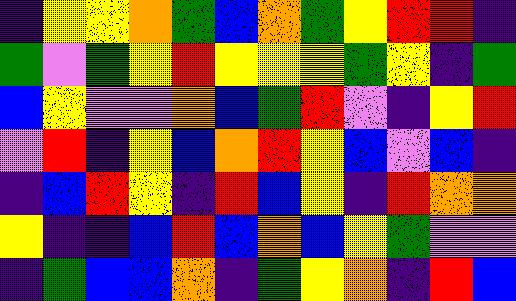[["indigo", "yellow", "yellow", "orange", "green", "blue", "orange", "green", "yellow", "red", "red", "indigo"], ["green", "violet", "green", "yellow", "red", "yellow", "yellow", "yellow", "green", "yellow", "indigo", "green"], ["blue", "yellow", "violet", "violet", "orange", "blue", "green", "red", "violet", "indigo", "yellow", "red"], ["violet", "red", "indigo", "yellow", "blue", "orange", "red", "yellow", "blue", "violet", "blue", "indigo"], ["indigo", "blue", "red", "yellow", "indigo", "red", "blue", "yellow", "indigo", "red", "orange", "orange"], ["yellow", "indigo", "indigo", "blue", "red", "blue", "orange", "blue", "yellow", "green", "violet", "violet"], ["indigo", "green", "blue", "blue", "orange", "indigo", "green", "yellow", "orange", "indigo", "red", "blue"]]